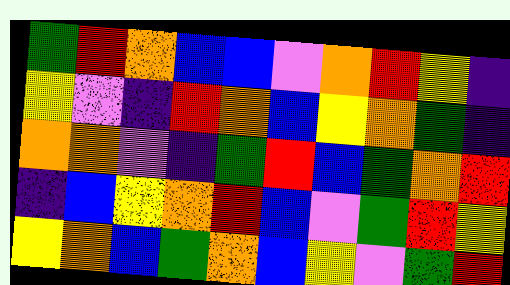[["green", "red", "orange", "blue", "blue", "violet", "orange", "red", "yellow", "indigo"], ["yellow", "violet", "indigo", "red", "orange", "blue", "yellow", "orange", "green", "indigo"], ["orange", "orange", "violet", "indigo", "green", "red", "blue", "green", "orange", "red"], ["indigo", "blue", "yellow", "orange", "red", "blue", "violet", "green", "red", "yellow"], ["yellow", "orange", "blue", "green", "orange", "blue", "yellow", "violet", "green", "red"]]